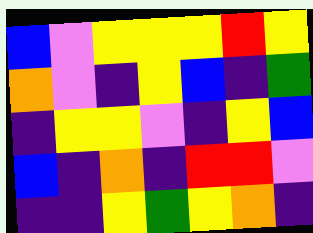[["blue", "violet", "yellow", "yellow", "yellow", "red", "yellow"], ["orange", "violet", "indigo", "yellow", "blue", "indigo", "green"], ["indigo", "yellow", "yellow", "violet", "indigo", "yellow", "blue"], ["blue", "indigo", "orange", "indigo", "red", "red", "violet"], ["indigo", "indigo", "yellow", "green", "yellow", "orange", "indigo"]]